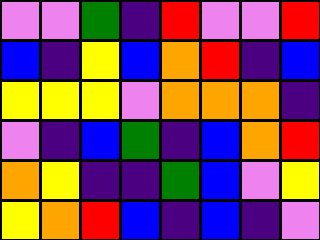[["violet", "violet", "green", "indigo", "red", "violet", "violet", "red"], ["blue", "indigo", "yellow", "blue", "orange", "red", "indigo", "blue"], ["yellow", "yellow", "yellow", "violet", "orange", "orange", "orange", "indigo"], ["violet", "indigo", "blue", "green", "indigo", "blue", "orange", "red"], ["orange", "yellow", "indigo", "indigo", "green", "blue", "violet", "yellow"], ["yellow", "orange", "red", "blue", "indigo", "blue", "indigo", "violet"]]